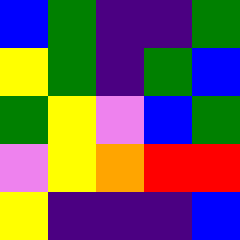[["blue", "green", "indigo", "indigo", "green"], ["yellow", "green", "indigo", "green", "blue"], ["green", "yellow", "violet", "blue", "green"], ["violet", "yellow", "orange", "red", "red"], ["yellow", "indigo", "indigo", "indigo", "blue"]]